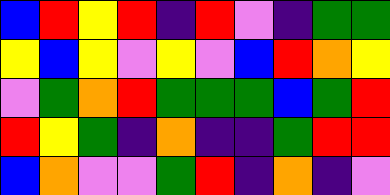[["blue", "red", "yellow", "red", "indigo", "red", "violet", "indigo", "green", "green"], ["yellow", "blue", "yellow", "violet", "yellow", "violet", "blue", "red", "orange", "yellow"], ["violet", "green", "orange", "red", "green", "green", "green", "blue", "green", "red"], ["red", "yellow", "green", "indigo", "orange", "indigo", "indigo", "green", "red", "red"], ["blue", "orange", "violet", "violet", "green", "red", "indigo", "orange", "indigo", "violet"]]